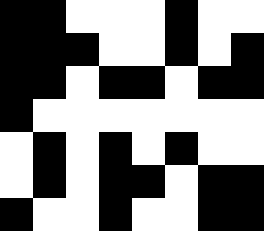[["black", "black", "white", "white", "white", "black", "white", "white"], ["black", "black", "black", "white", "white", "black", "white", "black"], ["black", "black", "white", "black", "black", "white", "black", "black"], ["black", "white", "white", "white", "white", "white", "white", "white"], ["white", "black", "white", "black", "white", "black", "white", "white"], ["white", "black", "white", "black", "black", "white", "black", "black"], ["black", "white", "white", "black", "white", "white", "black", "black"]]